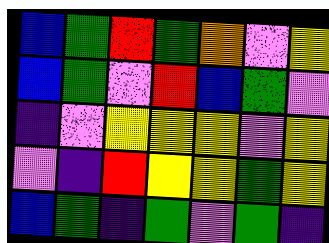[["blue", "green", "red", "green", "orange", "violet", "yellow"], ["blue", "green", "violet", "red", "blue", "green", "violet"], ["indigo", "violet", "yellow", "yellow", "yellow", "violet", "yellow"], ["violet", "indigo", "red", "yellow", "yellow", "green", "yellow"], ["blue", "green", "indigo", "green", "violet", "green", "indigo"]]